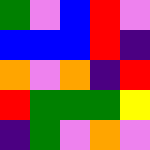[["green", "violet", "blue", "red", "violet"], ["blue", "blue", "blue", "red", "indigo"], ["orange", "violet", "orange", "indigo", "red"], ["red", "green", "green", "green", "yellow"], ["indigo", "green", "violet", "orange", "violet"]]